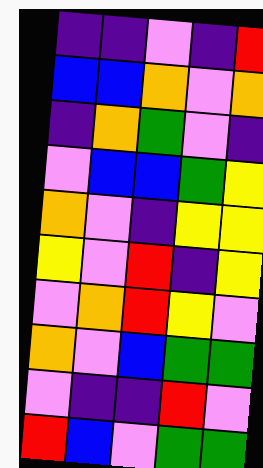[["indigo", "indigo", "violet", "indigo", "red"], ["blue", "blue", "orange", "violet", "orange"], ["indigo", "orange", "green", "violet", "indigo"], ["violet", "blue", "blue", "green", "yellow"], ["orange", "violet", "indigo", "yellow", "yellow"], ["yellow", "violet", "red", "indigo", "yellow"], ["violet", "orange", "red", "yellow", "violet"], ["orange", "violet", "blue", "green", "green"], ["violet", "indigo", "indigo", "red", "violet"], ["red", "blue", "violet", "green", "green"]]